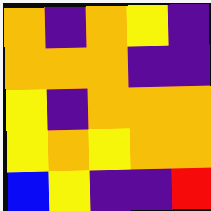[["orange", "indigo", "orange", "yellow", "indigo"], ["orange", "orange", "orange", "indigo", "indigo"], ["yellow", "indigo", "orange", "orange", "orange"], ["yellow", "orange", "yellow", "orange", "orange"], ["blue", "yellow", "indigo", "indigo", "red"]]